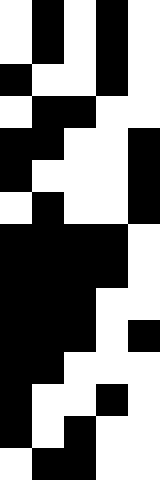[["white", "black", "white", "black", "white"], ["white", "black", "white", "black", "white"], ["black", "white", "white", "black", "white"], ["white", "black", "black", "white", "white"], ["black", "black", "white", "white", "black"], ["black", "white", "white", "white", "black"], ["white", "black", "white", "white", "black"], ["black", "black", "black", "black", "white"], ["black", "black", "black", "black", "white"], ["black", "black", "black", "white", "white"], ["black", "black", "black", "white", "black"], ["black", "black", "white", "white", "white"], ["black", "white", "white", "black", "white"], ["black", "white", "black", "white", "white"], ["white", "black", "black", "white", "white"]]